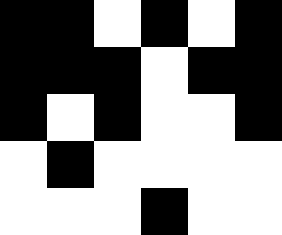[["black", "black", "white", "black", "white", "black"], ["black", "black", "black", "white", "black", "black"], ["black", "white", "black", "white", "white", "black"], ["white", "black", "white", "white", "white", "white"], ["white", "white", "white", "black", "white", "white"]]